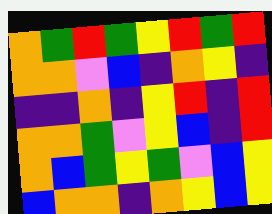[["orange", "green", "red", "green", "yellow", "red", "green", "red"], ["orange", "orange", "violet", "blue", "indigo", "orange", "yellow", "indigo"], ["indigo", "indigo", "orange", "indigo", "yellow", "red", "indigo", "red"], ["orange", "orange", "green", "violet", "yellow", "blue", "indigo", "red"], ["orange", "blue", "green", "yellow", "green", "violet", "blue", "yellow"], ["blue", "orange", "orange", "indigo", "orange", "yellow", "blue", "yellow"]]